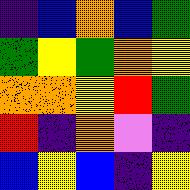[["indigo", "blue", "orange", "blue", "green"], ["green", "yellow", "green", "orange", "yellow"], ["orange", "orange", "yellow", "red", "green"], ["red", "indigo", "orange", "violet", "indigo"], ["blue", "yellow", "blue", "indigo", "yellow"]]